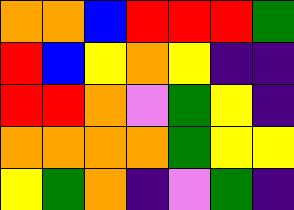[["orange", "orange", "blue", "red", "red", "red", "green"], ["red", "blue", "yellow", "orange", "yellow", "indigo", "indigo"], ["red", "red", "orange", "violet", "green", "yellow", "indigo"], ["orange", "orange", "orange", "orange", "green", "yellow", "yellow"], ["yellow", "green", "orange", "indigo", "violet", "green", "indigo"]]